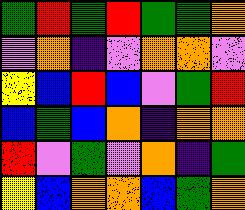[["green", "red", "green", "red", "green", "green", "orange"], ["violet", "orange", "indigo", "violet", "orange", "orange", "violet"], ["yellow", "blue", "red", "blue", "violet", "green", "red"], ["blue", "green", "blue", "orange", "indigo", "orange", "orange"], ["red", "violet", "green", "violet", "orange", "indigo", "green"], ["yellow", "blue", "orange", "orange", "blue", "green", "orange"]]